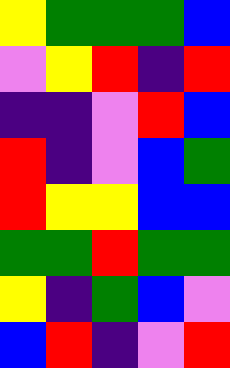[["yellow", "green", "green", "green", "blue"], ["violet", "yellow", "red", "indigo", "red"], ["indigo", "indigo", "violet", "red", "blue"], ["red", "indigo", "violet", "blue", "green"], ["red", "yellow", "yellow", "blue", "blue"], ["green", "green", "red", "green", "green"], ["yellow", "indigo", "green", "blue", "violet"], ["blue", "red", "indigo", "violet", "red"]]